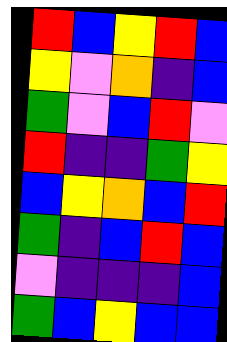[["red", "blue", "yellow", "red", "blue"], ["yellow", "violet", "orange", "indigo", "blue"], ["green", "violet", "blue", "red", "violet"], ["red", "indigo", "indigo", "green", "yellow"], ["blue", "yellow", "orange", "blue", "red"], ["green", "indigo", "blue", "red", "blue"], ["violet", "indigo", "indigo", "indigo", "blue"], ["green", "blue", "yellow", "blue", "blue"]]